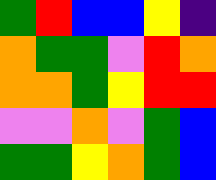[["green", "red", "blue", "blue", "yellow", "indigo"], ["orange", "green", "green", "violet", "red", "orange"], ["orange", "orange", "green", "yellow", "red", "red"], ["violet", "violet", "orange", "violet", "green", "blue"], ["green", "green", "yellow", "orange", "green", "blue"]]